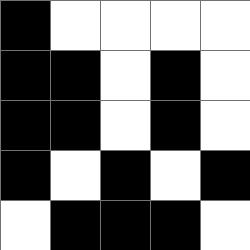[["black", "white", "white", "white", "white"], ["black", "black", "white", "black", "white"], ["black", "black", "white", "black", "white"], ["black", "white", "black", "white", "black"], ["white", "black", "black", "black", "white"]]